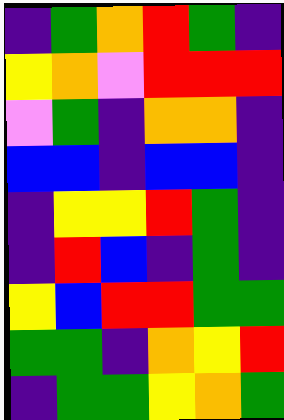[["indigo", "green", "orange", "red", "green", "indigo"], ["yellow", "orange", "violet", "red", "red", "red"], ["violet", "green", "indigo", "orange", "orange", "indigo"], ["blue", "blue", "indigo", "blue", "blue", "indigo"], ["indigo", "yellow", "yellow", "red", "green", "indigo"], ["indigo", "red", "blue", "indigo", "green", "indigo"], ["yellow", "blue", "red", "red", "green", "green"], ["green", "green", "indigo", "orange", "yellow", "red"], ["indigo", "green", "green", "yellow", "orange", "green"]]